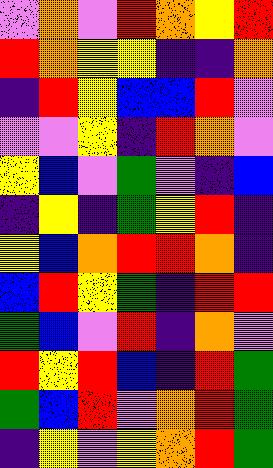[["violet", "orange", "violet", "red", "orange", "yellow", "red"], ["red", "orange", "yellow", "yellow", "indigo", "indigo", "orange"], ["indigo", "red", "yellow", "blue", "blue", "red", "violet"], ["violet", "violet", "yellow", "indigo", "red", "orange", "violet"], ["yellow", "blue", "violet", "green", "violet", "indigo", "blue"], ["indigo", "yellow", "indigo", "green", "yellow", "red", "indigo"], ["yellow", "blue", "orange", "red", "red", "orange", "indigo"], ["blue", "red", "yellow", "green", "indigo", "red", "red"], ["green", "blue", "violet", "red", "indigo", "orange", "violet"], ["red", "yellow", "red", "blue", "indigo", "red", "green"], ["green", "blue", "red", "violet", "orange", "red", "green"], ["indigo", "yellow", "violet", "yellow", "orange", "red", "green"]]